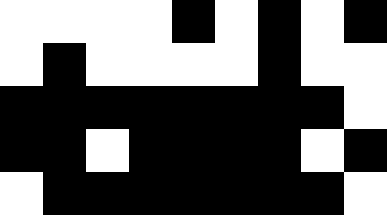[["white", "white", "white", "white", "black", "white", "black", "white", "black"], ["white", "black", "white", "white", "white", "white", "black", "white", "white"], ["black", "black", "black", "black", "black", "black", "black", "black", "white"], ["black", "black", "white", "black", "black", "black", "black", "white", "black"], ["white", "black", "black", "black", "black", "black", "black", "black", "white"]]